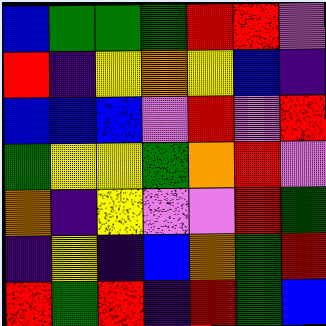[["blue", "green", "green", "green", "red", "red", "violet"], ["red", "indigo", "yellow", "orange", "yellow", "blue", "indigo"], ["blue", "blue", "blue", "violet", "red", "violet", "red"], ["green", "yellow", "yellow", "green", "orange", "red", "violet"], ["orange", "indigo", "yellow", "violet", "violet", "red", "green"], ["indigo", "yellow", "indigo", "blue", "orange", "green", "red"], ["red", "green", "red", "indigo", "red", "green", "blue"]]